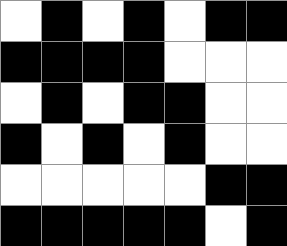[["white", "black", "white", "black", "white", "black", "black"], ["black", "black", "black", "black", "white", "white", "white"], ["white", "black", "white", "black", "black", "white", "white"], ["black", "white", "black", "white", "black", "white", "white"], ["white", "white", "white", "white", "white", "black", "black"], ["black", "black", "black", "black", "black", "white", "black"]]